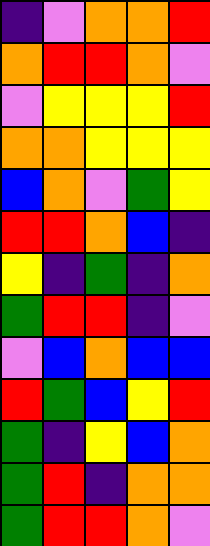[["indigo", "violet", "orange", "orange", "red"], ["orange", "red", "red", "orange", "violet"], ["violet", "yellow", "yellow", "yellow", "red"], ["orange", "orange", "yellow", "yellow", "yellow"], ["blue", "orange", "violet", "green", "yellow"], ["red", "red", "orange", "blue", "indigo"], ["yellow", "indigo", "green", "indigo", "orange"], ["green", "red", "red", "indigo", "violet"], ["violet", "blue", "orange", "blue", "blue"], ["red", "green", "blue", "yellow", "red"], ["green", "indigo", "yellow", "blue", "orange"], ["green", "red", "indigo", "orange", "orange"], ["green", "red", "red", "orange", "violet"]]